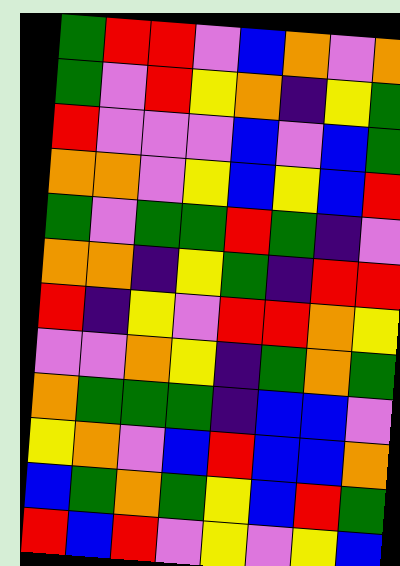[["green", "red", "red", "violet", "blue", "orange", "violet", "orange"], ["green", "violet", "red", "yellow", "orange", "indigo", "yellow", "green"], ["red", "violet", "violet", "violet", "blue", "violet", "blue", "green"], ["orange", "orange", "violet", "yellow", "blue", "yellow", "blue", "red"], ["green", "violet", "green", "green", "red", "green", "indigo", "violet"], ["orange", "orange", "indigo", "yellow", "green", "indigo", "red", "red"], ["red", "indigo", "yellow", "violet", "red", "red", "orange", "yellow"], ["violet", "violet", "orange", "yellow", "indigo", "green", "orange", "green"], ["orange", "green", "green", "green", "indigo", "blue", "blue", "violet"], ["yellow", "orange", "violet", "blue", "red", "blue", "blue", "orange"], ["blue", "green", "orange", "green", "yellow", "blue", "red", "green"], ["red", "blue", "red", "violet", "yellow", "violet", "yellow", "blue"]]